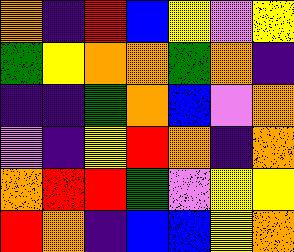[["orange", "indigo", "red", "blue", "yellow", "violet", "yellow"], ["green", "yellow", "orange", "orange", "green", "orange", "indigo"], ["indigo", "indigo", "green", "orange", "blue", "violet", "orange"], ["violet", "indigo", "yellow", "red", "orange", "indigo", "orange"], ["orange", "red", "red", "green", "violet", "yellow", "yellow"], ["red", "orange", "indigo", "blue", "blue", "yellow", "orange"]]